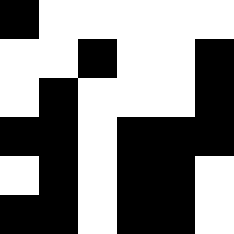[["black", "white", "white", "white", "white", "white"], ["white", "white", "black", "white", "white", "black"], ["white", "black", "white", "white", "white", "black"], ["black", "black", "white", "black", "black", "black"], ["white", "black", "white", "black", "black", "white"], ["black", "black", "white", "black", "black", "white"]]